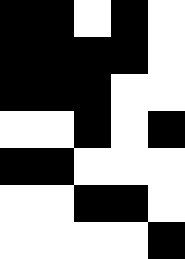[["black", "black", "white", "black", "white"], ["black", "black", "black", "black", "white"], ["black", "black", "black", "white", "white"], ["white", "white", "black", "white", "black"], ["black", "black", "white", "white", "white"], ["white", "white", "black", "black", "white"], ["white", "white", "white", "white", "black"]]